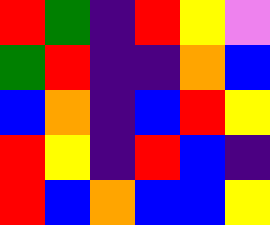[["red", "green", "indigo", "red", "yellow", "violet"], ["green", "red", "indigo", "indigo", "orange", "blue"], ["blue", "orange", "indigo", "blue", "red", "yellow"], ["red", "yellow", "indigo", "red", "blue", "indigo"], ["red", "blue", "orange", "blue", "blue", "yellow"]]